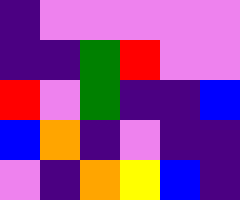[["indigo", "violet", "violet", "violet", "violet", "violet"], ["indigo", "indigo", "green", "red", "violet", "violet"], ["red", "violet", "green", "indigo", "indigo", "blue"], ["blue", "orange", "indigo", "violet", "indigo", "indigo"], ["violet", "indigo", "orange", "yellow", "blue", "indigo"]]